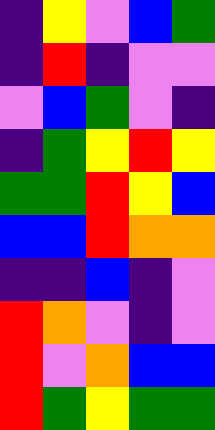[["indigo", "yellow", "violet", "blue", "green"], ["indigo", "red", "indigo", "violet", "violet"], ["violet", "blue", "green", "violet", "indigo"], ["indigo", "green", "yellow", "red", "yellow"], ["green", "green", "red", "yellow", "blue"], ["blue", "blue", "red", "orange", "orange"], ["indigo", "indigo", "blue", "indigo", "violet"], ["red", "orange", "violet", "indigo", "violet"], ["red", "violet", "orange", "blue", "blue"], ["red", "green", "yellow", "green", "green"]]